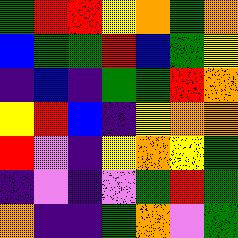[["green", "red", "red", "yellow", "orange", "green", "orange"], ["blue", "green", "green", "red", "blue", "green", "yellow"], ["indigo", "blue", "indigo", "green", "green", "red", "orange"], ["yellow", "red", "blue", "indigo", "yellow", "orange", "orange"], ["red", "violet", "indigo", "yellow", "orange", "yellow", "green"], ["indigo", "violet", "indigo", "violet", "green", "red", "green"], ["orange", "indigo", "indigo", "green", "orange", "violet", "green"]]